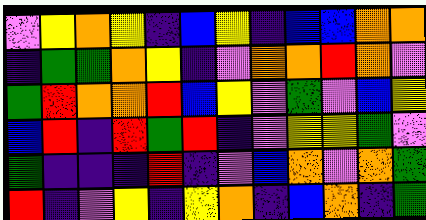[["violet", "yellow", "orange", "yellow", "indigo", "blue", "yellow", "indigo", "blue", "blue", "orange", "orange"], ["indigo", "green", "green", "orange", "yellow", "indigo", "violet", "orange", "orange", "red", "orange", "violet"], ["green", "red", "orange", "orange", "red", "blue", "yellow", "violet", "green", "violet", "blue", "yellow"], ["blue", "red", "indigo", "red", "green", "red", "indigo", "violet", "yellow", "yellow", "green", "violet"], ["green", "indigo", "indigo", "indigo", "red", "indigo", "violet", "blue", "orange", "violet", "orange", "green"], ["red", "indigo", "violet", "yellow", "indigo", "yellow", "orange", "indigo", "blue", "orange", "indigo", "green"]]